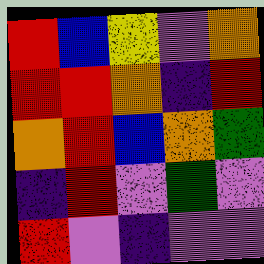[["red", "blue", "yellow", "violet", "orange"], ["red", "red", "orange", "indigo", "red"], ["orange", "red", "blue", "orange", "green"], ["indigo", "red", "violet", "green", "violet"], ["red", "violet", "indigo", "violet", "violet"]]